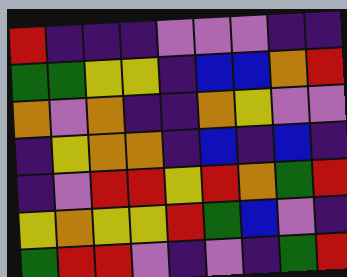[["red", "indigo", "indigo", "indigo", "violet", "violet", "violet", "indigo", "indigo"], ["green", "green", "yellow", "yellow", "indigo", "blue", "blue", "orange", "red"], ["orange", "violet", "orange", "indigo", "indigo", "orange", "yellow", "violet", "violet"], ["indigo", "yellow", "orange", "orange", "indigo", "blue", "indigo", "blue", "indigo"], ["indigo", "violet", "red", "red", "yellow", "red", "orange", "green", "red"], ["yellow", "orange", "yellow", "yellow", "red", "green", "blue", "violet", "indigo"], ["green", "red", "red", "violet", "indigo", "violet", "indigo", "green", "red"]]